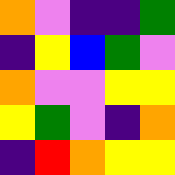[["orange", "violet", "indigo", "indigo", "green"], ["indigo", "yellow", "blue", "green", "violet"], ["orange", "violet", "violet", "yellow", "yellow"], ["yellow", "green", "violet", "indigo", "orange"], ["indigo", "red", "orange", "yellow", "yellow"]]